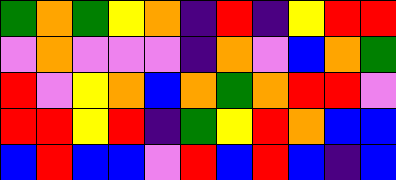[["green", "orange", "green", "yellow", "orange", "indigo", "red", "indigo", "yellow", "red", "red"], ["violet", "orange", "violet", "violet", "violet", "indigo", "orange", "violet", "blue", "orange", "green"], ["red", "violet", "yellow", "orange", "blue", "orange", "green", "orange", "red", "red", "violet"], ["red", "red", "yellow", "red", "indigo", "green", "yellow", "red", "orange", "blue", "blue"], ["blue", "red", "blue", "blue", "violet", "red", "blue", "red", "blue", "indigo", "blue"]]